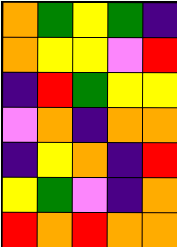[["orange", "green", "yellow", "green", "indigo"], ["orange", "yellow", "yellow", "violet", "red"], ["indigo", "red", "green", "yellow", "yellow"], ["violet", "orange", "indigo", "orange", "orange"], ["indigo", "yellow", "orange", "indigo", "red"], ["yellow", "green", "violet", "indigo", "orange"], ["red", "orange", "red", "orange", "orange"]]